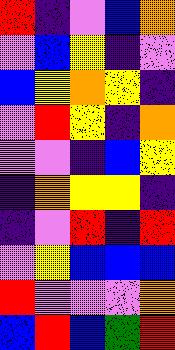[["red", "indigo", "violet", "blue", "orange"], ["violet", "blue", "yellow", "indigo", "violet"], ["blue", "yellow", "orange", "yellow", "indigo"], ["violet", "red", "yellow", "indigo", "orange"], ["violet", "violet", "indigo", "blue", "yellow"], ["indigo", "orange", "yellow", "yellow", "indigo"], ["indigo", "violet", "red", "indigo", "red"], ["violet", "yellow", "blue", "blue", "blue"], ["red", "violet", "violet", "violet", "orange"], ["blue", "red", "blue", "green", "red"]]